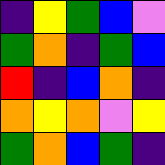[["indigo", "yellow", "green", "blue", "violet"], ["green", "orange", "indigo", "green", "blue"], ["red", "indigo", "blue", "orange", "indigo"], ["orange", "yellow", "orange", "violet", "yellow"], ["green", "orange", "blue", "green", "indigo"]]